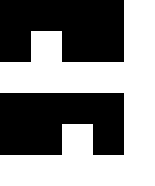[["black", "black", "black", "black", "white"], ["black", "white", "black", "black", "white"], ["white", "white", "white", "white", "white"], ["black", "black", "black", "black", "white"], ["black", "black", "white", "black", "white"], ["white", "white", "white", "white", "white"]]